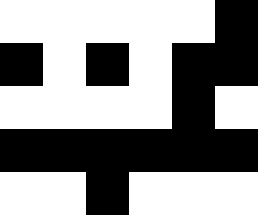[["white", "white", "white", "white", "white", "black"], ["black", "white", "black", "white", "black", "black"], ["white", "white", "white", "white", "black", "white"], ["black", "black", "black", "black", "black", "black"], ["white", "white", "black", "white", "white", "white"]]